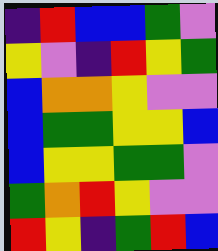[["indigo", "red", "blue", "blue", "green", "violet"], ["yellow", "violet", "indigo", "red", "yellow", "green"], ["blue", "orange", "orange", "yellow", "violet", "violet"], ["blue", "green", "green", "yellow", "yellow", "blue"], ["blue", "yellow", "yellow", "green", "green", "violet"], ["green", "orange", "red", "yellow", "violet", "violet"], ["red", "yellow", "indigo", "green", "red", "blue"]]